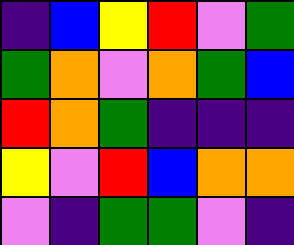[["indigo", "blue", "yellow", "red", "violet", "green"], ["green", "orange", "violet", "orange", "green", "blue"], ["red", "orange", "green", "indigo", "indigo", "indigo"], ["yellow", "violet", "red", "blue", "orange", "orange"], ["violet", "indigo", "green", "green", "violet", "indigo"]]